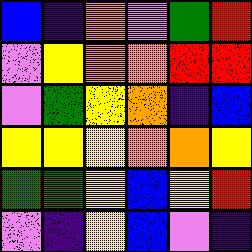[["blue", "indigo", "orange", "violet", "green", "red"], ["violet", "yellow", "orange", "orange", "red", "red"], ["violet", "green", "yellow", "orange", "indigo", "blue"], ["yellow", "yellow", "yellow", "orange", "orange", "yellow"], ["green", "green", "yellow", "blue", "yellow", "red"], ["violet", "indigo", "yellow", "blue", "violet", "indigo"]]